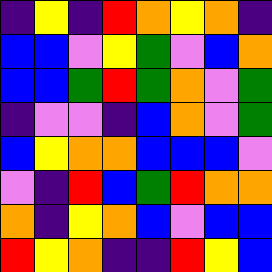[["indigo", "yellow", "indigo", "red", "orange", "yellow", "orange", "indigo"], ["blue", "blue", "violet", "yellow", "green", "violet", "blue", "orange"], ["blue", "blue", "green", "red", "green", "orange", "violet", "green"], ["indigo", "violet", "violet", "indigo", "blue", "orange", "violet", "green"], ["blue", "yellow", "orange", "orange", "blue", "blue", "blue", "violet"], ["violet", "indigo", "red", "blue", "green", "red", "orange", "orange"], ["orange", "indigo", "yellow", "orange", "blue", "violet", "blue", "blue"], ["red", "yellow", "orange", "indigo", "indigo", "red", "yellow", "blue"]]